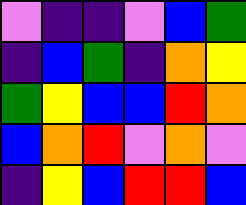[["violet", "indigo", "indigo", "violet", "blue", "green"], ["indigo", "blue", "green", "indigo", "orange", "yellow"], ["green", "yellow", "blue", "blue", "red", "orange"], ["blue", "orange", "red", "violet", "orange", "violet"], ["indigo", "yellow", "blue", "red", "red", "blue"]]